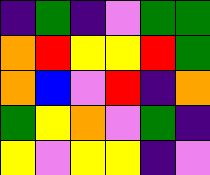[["indigo", "green", "indigo", "violet", "green", "green"], ["orange", "red", "yellow", "yellow", "red", "green"], ["orange", "blue", "violet", "red", "indigo", "orange"], ["green", "yellow", "orange", "violet", "green", "indigo"], ["yellow", "violet", "yellow", "yellow", "indigo", "violet"]]